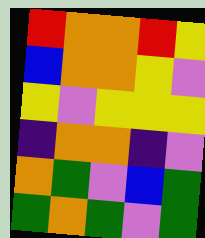[["red", "orange", "orange", "red", "yellow"], ["blue", "orange", "orange", "yellow", "violet"], ["yellow", "violet", "yellow", "yellow", "yellow"], ["indigo", "orange", "orange", "indigo", "violet"], ["orange", "green", "violet", "blue", "green"], ["green", "orange", "green", "violet", "green"]]